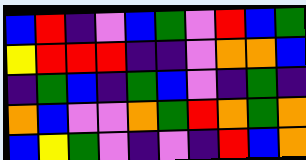[["blue", "red", "indigo", "violet", "blue", "green", "violet", "red", "blue", "green"], ["yellow", "red", "red", "red", "indigo", "indigo", "violet", "orange", "orange", "blue"], ["indigo", "green", "blue", "indigo", "green", "blue", "violet", "indigo", "green", "indigo"], ["orange", "blue", "violet", "violet", "orange", "green", "red", "orange", "green", "orange"], ["blue", "yellow", "green", "violet", "indigo", "violet", "indigo", "red", "blue", "orange"]]